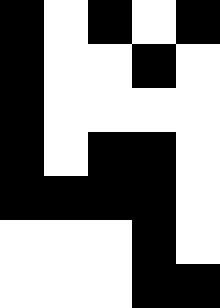[["black", "white", "black", "white", "black"], ["black", "white", "white", "black", "white"], ["black", "white", "white", "white", "white"], ["black", "white", "black", "black", "white"], ["black", "black", "black", "black", "white"], ["white", "white", "white", "black", "white"], ["white", "white", "white", "black", "black"]]